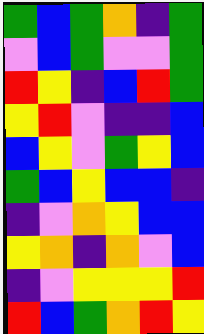[["green", "blue", "green", "orange", "indigo", "green"], ["violet", "blue", "green", "violet", "violet", "green"], ["red", "yellow", "indigo", "blue", "red", "green"], ["yellow", "red", "violet", "indigo", "indigo", "blue"], ["blue", "yellow", "violet", "green", "yellow", "blue"], ["green", "blue", "yellow", "blue", "blue", "indigo"], ["indigo", "violet", "orange", "yellow", "blue", "blue"], ["yellow", "orange", "indigo", "orange", "violet", "blue"], ["indigo", "violet", "yellow", "yellow", "yellow", "red"], ["red", "blue", "green", "orange", "red", "yellow"]]